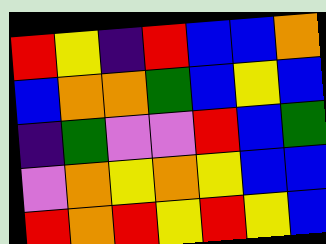[["red", "yellow", "indigo", "red", "blue", "blue", "orange"], ["blue", "orange", "orange", "green", "blue", "yellow", "blue"], ["indigo", "green", "violet", "violet", "red", "blue", "green"], ["violet", "orange", "yellow", "orange", "yellow", "blue", "blue"], ["red", "orange", "red", "yellow", "red", "yellow", "blue"]]